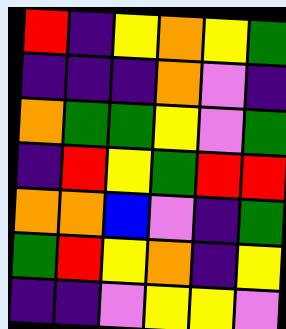[["red", "indigo", "yellow", "orange", "yellow", "green"], ["indigo", "indigo", "indigo", "orange", "violet", "indigo"], ["orange", "green", "green", "yellow", "violet", "green"], ["indigo", "red", "yellow", "green", "red", "red"], ["orange", "orange", "blue", "violet", "indigo", "green"], ["green", "red", "yellow", "orange", "indigo", "yellow"], ["indigo", "indigo", "violet", "yellow", "yellow", "violet"]]